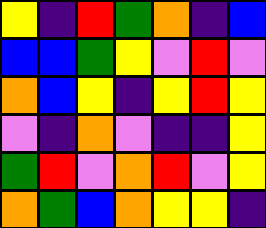[["yellow", "indigo", "red", "green", "orange", "indigo", "blue"], ["blue", "blue", "green", "yellow", "violet", "red", "violet"], ["orange", "blue", "yellow", "indigo", "yellow", "red", "yellow"], ["violet", "indigo", "orange", "violet", "indigo", "indigo", "yellow"], ["green", "red", "violet", "orange", "red", "violet", "yellow"], ["orange", "green", "blue", "orange", "yellow", "yellow", "indigo"]]